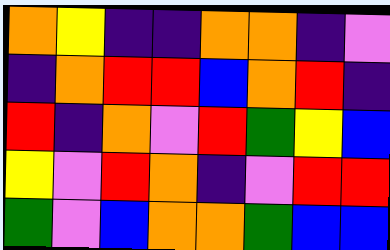[["orange", "yellow", "indigo", "indigo", "orange", "orange", "indigo", "violet"], ["indigo", "orange", "red", "red", "blue", "orange", "red", "indigo"], ["red", "indigo", "orange", "violet", "red", "green", "yellow", "blue"], ["yellow", "violet", "red", "orange", "indigo", "violet", "red", "red"], ["green", "violet", "blue", "orange", "orange", "green", "blue", "blue"]]